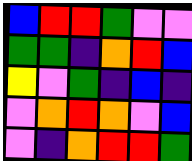[["blue", "red", "red", "green", "violet", "violet"], ["green", "green", "indigo", "orange", "red", "blue"], ["yellow", "violet", "green", "indigo", "blue", "indigo"], ["violet", "orange", "red", "orange", "violet", "blue"], ["violet", "indigo", "orange", "red", "red", "green"]]